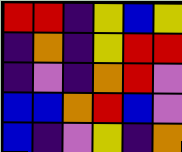[["red", "red", "indigo", "yellow", "blue", "yellow"], ["indigo", "orange", "indigo", "yellow", "red", "red"], ["indigo", "violet", "indigo", "orange", "red", "violet"], ["blue", "blue", "orange", "red", "blue", "violet"], ["blue", "indigo", "violet", "yellow", "indigo", "orange"]]